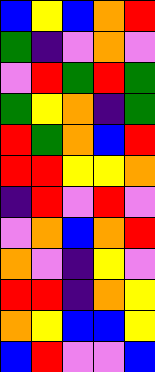[["blue", "yellow", "blue", "orange", "red"], ["green", "indigo", "violet", "orange", "violet"], ["violet", "red", "green", "red", "green"], ["green", "yellow", "orange", "indigo", "green"], ["red", "green", "orange", "blue", "red"], ["red", "red", "yellow", "yellow", "orange"], ["indigo", "red", "violet", "red", "violet"], ["violet", "orange", "blue", "orange", "red"], ["orange", "violet", "indigo", "yellow", "violet"], ["red", "red", "indigo", "orange", "yellow"], ["orange", "yellow", "blue", "blue", "yellow"], ["blue", "red", "violet", "violet", "blue"]]